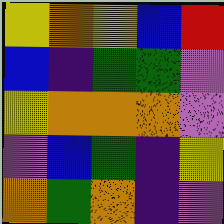[["yellow", "orange", "yellow", "blue", "red"], ["blue", "indigo", "green", "green", "violet"], ["yellow", "orange", "orange", "orange", "violet"], ["violet", "blue", "green", "indigo", "yellow"], ["orange", "green", "orange", "indigo", "violet"]]